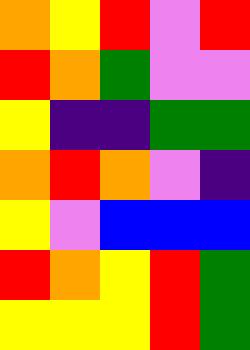[["orange", "yellow", "red", "violet", "red"], ["red", "orange", "green", "violet", "violet"], ["yellow", "indigo", "indigo", "green", "green"], ["orange", "red", "orange", "violet", "indigo"], ["yellow", "violet", "blue", "blue", "blue"], ["red", "orange", "yellow", "red", "green"], ["yellow", "yellow", "yellow", "red", "green"]]